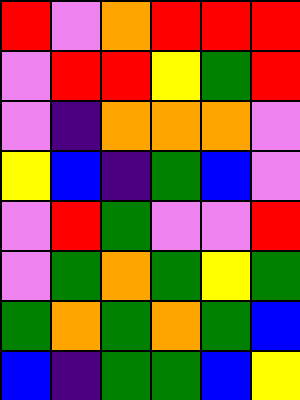[["red", "violet", "orange", "red", "red", "red"], ["violet", "red", "red", "yellow", "green", "red"], ["violet", "indigo", "orange", "orange", "orange", "violet"], ["yellow", "blue", "indigo", "green", "blue", "violet"], ["violet", "red", "green", "violet", "violet", "red"], ["violet", "green", "orange", "green", "yellow", "green"], ["green", "orange", "green", "orange", "green", "blue"], ["blue", "indigo", "green", "green", "blue", "yellow"]]